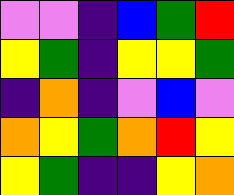[["violet", "violet", "indigo", "blue", "green", "red"], ["yellow", "green", "indigo", "yellow", "yellow", "green"], ["indigo", "orange", "indigo", "violet", "blue", "violet"], ["orange", "yellow", "green", "orange", "red", "yellow"], ["yellow", "green", "indigo", "indigo", "yellow", "orange"]]